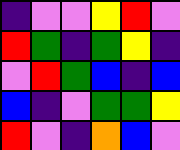[["indigo", "violet", "violet", "yellow", "red", "violet"], ["red", "green", "indigo", "green", "yellow", "indigo"], ["violet", "red", "green", "blue", "indigo", "blue"], ["blue", "indigo", "violet", "green", "green", "yellow"], ["red", "violet", "indigo", "orange", "blue", "violet"]]